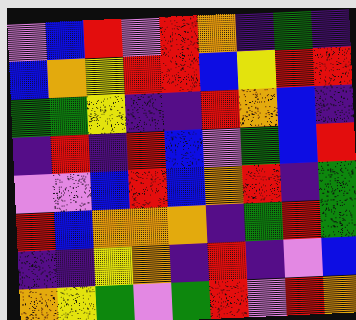[["violet", "blue", "red", "violet", "red", "orange", "indigo", "green", "indigo"], ["blue", "orange", "yellow", "red", "red", "blue", "yellow", "red", "red"], ["green", "green", "yellow", "indigo", "indigo", "red", "orange", "blue", "indigo"], ["indigo", "red", "indigo", "red", "blue", "violet", "green", "blue", "red"], ["violet", "violet", "blue", "red", "blue", "orange", "red", "indigo", "green"], ["red", "blue", "orange", "orange", "orange", "indigo", "green", "red", "green"], ["indigo", "indigo", "yellow", "orange", "indigo", "red", "indigo", "violet", "blue"], ["orange", "yellow", "green", "violet", "green", "red", "violet", "red", "orange"]]